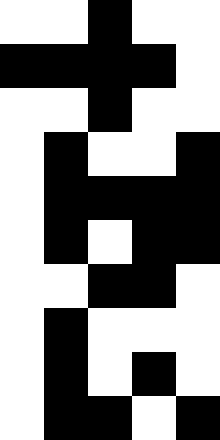[["white", "white", "black", "white", "white"], ["black", "black", "black", "black", "white"], ["white", "white", "black", "white", "white"], ["white", "black", "white", "white", "black"], ["white", "black", "black", "black", "black"], ["white", "black", "white", "black", "black"], ["white", "white", "black", "black", "white"], ["white", "black", "white", "white", "white"], ["white", "black", "white", "black", "white"], ["white", "black", "black", "white", "black"]]